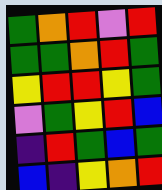[["green", "orange", "red", "violet", "red"], ["green", "green", "orange", "red", "green"], ["yellow", "red", "red", "yellow", "green"], ["violet", "green", "yellow", "red", "blue"], ["indigo", "red", "green", "blue", "green"], ["blue", "indigo", "yellow", "orange", "red"]]